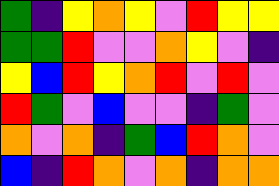[["green", "indigo", "yellow", "orange", "yellow", "violet", "red", "yellow", "yellow"], ["green", "green", "red", "violet", "violet", "orange", "yellow", "violet", "indigo"], ["yellow", "blue", "red", "yellow", "orange", "red", "violet", "red", "violet"], ["red", "green", "violet", "blue", "violet", "violet", "indigo", "green", "violet"], ["orange", "violet", "orange", "indigo", "green", "blue", "red", "orange", "violet"], ["blue", "indigo", "red", "orange", "violet", "orange", "indigo", "orange", "orange"]]